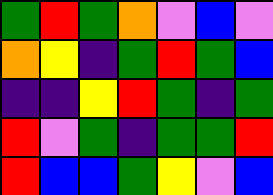[["green", "red", "green", "orange", "violet", "blue", "violet"], ["orange", "yellow", "indigo", "green", "red", "green", "blue"], ["indigo", "indigo", "yellow", "red", "green", "indigo", "green"], ["red", "violet", "green", "indigo", "green", "green", "red"], ["red", "blue", "blue", "green", "yellow", "violet", "blue"]]